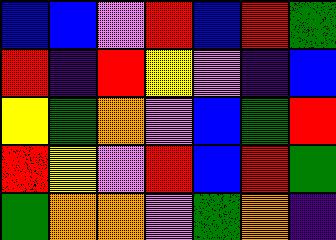[["blue", "blue", "violet", "red", "blue", "red", "green"], ["red", "indigo", "red", "yellow", "violet", "indigo", "blue"], ["yellow", "green", "orange", "violet", "blue", "green", "red"], ["red", "yellow", "violet", "red", "blue", "red", "green"], ["green", "orange", "orange", "violet", "green", "orange", "indigo"]]